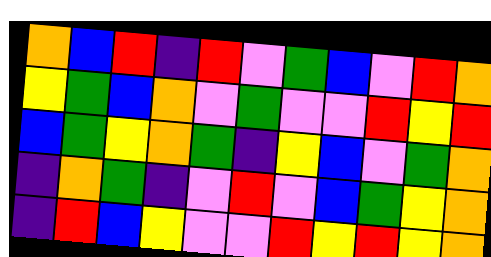[["orange", "blue", "red", "indigo", "red", "violet", "green", "blue", "violet", "red", "orange"], ["yellow", "green", "blue", "orange", "violet", "green", "violet", "violet", "red", "yellow", "red"], ["blue", "green", "yellow", "orange", "green", "indigo", "yellow", "blue", "violet", "green", "orange"], ["indigo", "orange", "green", "indigo", "violet", "red", "violet", "blue", "green", "yellow", "orange"], ["indigo", "red", "blue", "yellow", "violet", "violet", "red", "yellow", "red", "yellow", "orange"]]